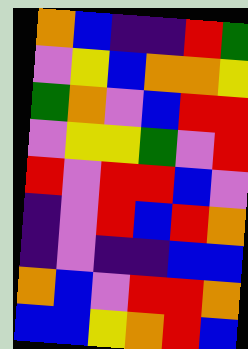[["orange", "blue", "indigo", "indigo", "red", "green"], ["violet", "yellow", "blue", "orange", "orange", "yellow"], ["green", "orange", "violet", "blue", "red", "red"], ["violet", "yellow", "yellow", "green", "violet", "red"], ["red", "violet", "red", "red", "blue", "violet"], ["indigo", "violet", "red", "blue", "red", "orange"], ["indigo", "violet", "indigo", "indigo", "blue", "blue"], ["orange", "blue", "violet", "red", "red", "orange"], ["blue", "blue", "yellow", "orange", "red", "blue"]]